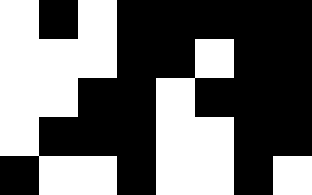[["white", "black", "white", "black", "black", "black", "black", "black"], ["white", "white", "white", "black", "black", "white", "black", "black"], ["white", "white", "black", "black", "white", "black", "black", "black"], ["white", "black", "black", "black", "white", "white", "black", "black"], ["black", "white", "white", "black", "white", "white", "black", "white"]]